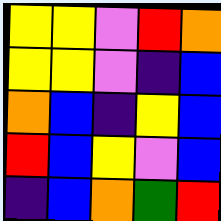[["yellow", "yellow", "violet", "red", "orange"], ["yellow", "yellow", "violet", "indigo", "blue"], ["orange", "blue", "indigo", "yellow", "blue"], ["red", "blue", "yellow", "violet", "blue"], ["indigo", "blue", "orange", "green", "red"]]